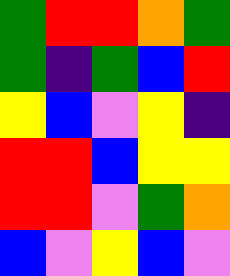[["green", "red", "red", "orange", "green"], ["green", "indigo", "green", "blue", "red"], ["yellow", "blue", "violet", "yellow", "indigo"], ["red", "red", "blue", "yellow", "yellow"], ["red", "red", "violet", "green", "orange"], ["blue", "violet", "yellow", "blue", "violet"]]